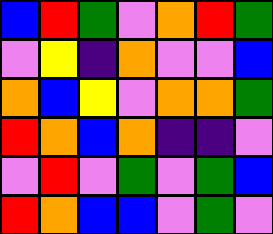[["blue", "red", "green", "violet", "orange", "red", "green"], ["violet", "yellow", "indigo", "orange", "violet", "violet", "blue"], ["orange", "blue", "yellow", "violet", "orange", "orange", "green"], ["red", "orange", "blue", "orange", "indigo", "indigo", "violet"], ["violet", "red", "violet", "green", "violet", "green", "blue"], ["red", "orange", "blue", "blue", "violet", "green", "violet"]]